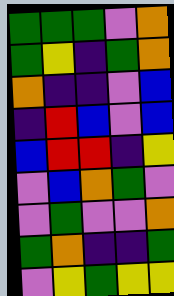[["green", "green", "green", "violet", "orange"], ["green", "yellow", "indigo", "green", "orange"], ["orange", "indigo", "indigo", "violet", "blue"], ["indigo", "red", "blue", "violet", "blue"], ["blue", "red", "red", "indigo", "yellow"], ["violet", "blue", "orange", "green", "violet"], ["violet", "green", "violet", "violet", "orange"], ["green", "orange", "indigo", "indigo", "green"], ["violet", "yellow", "green", "yellow", "yellow"]]